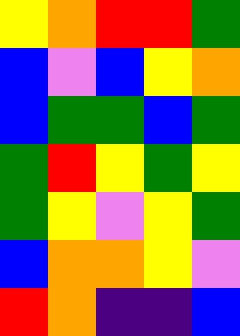[["yellow", "orange", "red", "red", "green"], ["blue", "violet", "blue", "yellow", "orange"], ["blue", "green", "green", "blue", "green"], ["green", "red", "yellow", "green", "yellow"], ["green", "yellow", "violet", "yellow", "green"], ["blue", "orange", "orange", "yellow", "violet"], ["red", "orange", "indigo", "indigo", "blue"]]